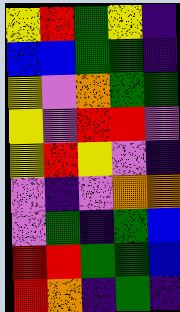[["yellow", "red", "green", "yellow", "indigo"], ["blue", "blue", "green", "green", "indigo"], ["yellow", "violet", "orange", "green", "green"], ["yellow", "violet", "red", "red", "violet"], ["yellow", "red", "yellow", "violet", "indigo"], ["violet", "indigo", "violet", "orange", "orange"], ["violet", "green", "indigo", "green", "blue"], ["red", "red", "green", "green", "blue"], ["red", "orange", "indigo", "green", "indigo"]]